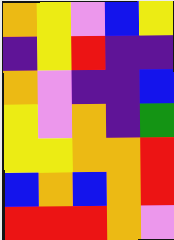[["orange", "yellow", "violet", "blue", "yellow"], ["indigo", "yellow", "red", "indigo", "indigo"], ["orange", "violet", "indigo", "indigo", "blue"], ["yellow", "violet", "orange", "indigo", "green"], ["yellow", "yellow", "orange", "orange", "red"], ["blue", "orange", "blue", "orange", "red"], ["red", "red", "red", "orange", "violet"]]